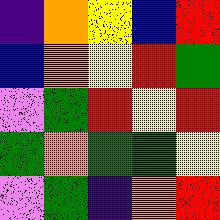[["indigo", "orange", "yellow", "blue", "red"], ["blue", "orange", "yellow", "red", "green"], ["violet", "green", "red", "yellow", "red"], ["green", "orange", "green", "green", "yellow"], ["violet", "green", "indigo", "orange", "red"]]